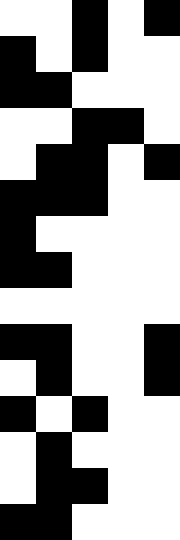[["white", "white", "black", "white", "black"], ["black", "white", "black", "white", "white"], ["black", "black", "white", "white", "white"], ["white", "white", "black", "black", "white"], ["white", "black", "black", "white", "black"], ["black", "black", "black", "white", "white"], ["black", "white", "white", "white", "white"], ["black", "black", "white", "white", "white"], ["white", "white", "white", "white", "white"], ["black", "black", "white", "white", "black"], ["white", "black", "white", "white", "black"], ["black", "white", "black", "white", "white"], ["white", "black", "white", "white", "white"], ["white", "black", "black", "white", "white"], ["black", "black", "white", "white", "white"]]